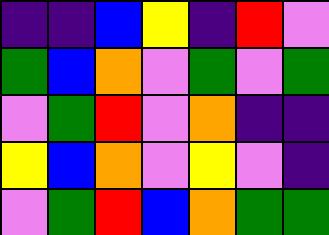[["indigo", "indigo", "blue", "yellow", "indigo", "red", "violet"], ["green", "blue", "orange", "violet", "green", "violet", "green"], ["violet", "green", "red", "violet", "orange", "indigo", "indigo"], ["yellow", "blue", "orange", "violet", "yellow", "violet", "indigo"], ["violet", "green", "red", "blue", "orange", "green", "green"]]